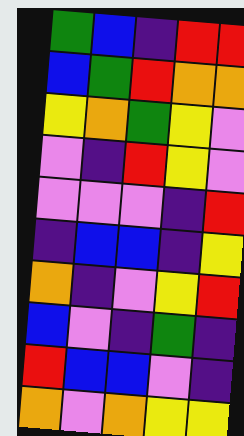[["green", "blue", "indigo", "red", "red"], ["blue", "green", "red", "orange", "orange"], ["yellow", "orange", "green", "yellow", "violet"], ["violet", "indigo", "red", "yellow", "violet"], ["violet", "violet", "violet", "indigo", "red"], ["indigo", "blue", "blue", "indigo", "yellow"], ["orange", "indigo", "violet", "yellow", "red"], ["blue", "violet", "indigo", "green", "indigo"], ["red", "blue", "blue", "violet", "indigo"], ["orange", "violet", "orange", "yellow", "yellow"]]